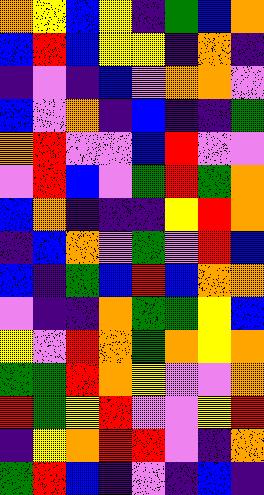[["orange", "yellow", "blue", "yellow", "indigo", "green", "blue", "orange"], ["blue", "red", "blue", "yellow", "yellow", "indigo", "orange", "indigo"], ["indigo", "violet", "indigo", "blue", "violet", "orange", "orange", "violet"], ["blue", "violet", "orange", "indigo", "blue", "indigo", "indigo", "green"], ["orange", "red", "violet", "violet", "blue", "red", "violet", "violet"], ["violet", "red", "blue", "violet", "green", "red", "green", "orange"], ["blue", "orange", "indigo", "indigo", "indigo", "yellow", "red", "orange"], ["indigo", "blue", "orange", "violet", "green", "violet", "red", "blue"], ["blue", "indigo", "green", "blue", "red", "blue", "orange", "orange"], ["violet", "indigo", "indigo", "orange", "green", "green", "yellow", "blue"], ["yellow", "violet", "red", "orange", "green", "orange", "yellow", "orange"], ["green", "green", "red", "orange", "yellow", "violet", "violet", "orange"], ["red", "green", "yellow", "red", "violet", "violet", "yellow", "red"], ["indigo", "yellow", "orange", "red", "red", "violet", "indigo", "orange"], ["green", "red", "blue", "indigo", "violet", "indigo", "blue", "indigo"]]